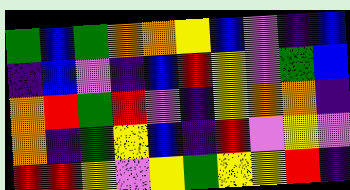[["green", "blue", "green", "orange", "orange", "yellow", "blue", "violet", "indigo", "blue"], ["indigo", "blue", "violet", "indigo", "blue", "red", "yellow", "violet", "green", "blue"], ["orange", "red", "green", "red", "violet", "indigo", "yellow", "orange", "orange", "indigo"], ["orange", "indigo", "green", "yellow", "blue", "indigo", "red", "violet", "yellow", "violet"], ["red", "red", "yellow", "violet", "yellow", "green", "yellow", "yellow", "red", "indigo"]]